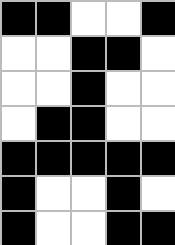[["black", "black", "white", "white", "black"], ["white", "white", "black", "black", "white"], ["white", "white", "black", "white", "white"], ["white", "black", "black", "white", "white"], ["black", "black", "black", "black", "black"], ["black", "white", "white", "black", "white"], ["black", "white", "white", "black", "black"]]